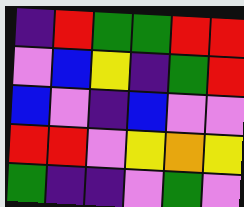[["indigo", "red", "green", "green", "red", "red"], ["violet", "blue", "yellow", "indigo", "green", "red"], ["blue", "violet", "indigo", "blue", "violet", "violet"], ["red", "red", "violet", "yellow", "orange", "yellow"], ["green", "indigo", "indigo", "violet", "green", "violet"]]